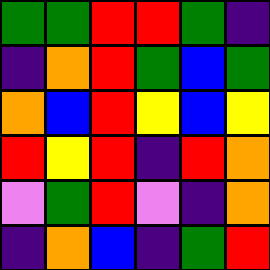[["green", "green", "red", "red", "green", "indigo"], ["indigo", "orange", "red", "green", "blue", "green"], ["orange", "blue", "red", "yellow", "blue", "yellow"], ["red", "yellow", "red", "indigo", "red", "orange"], ["violet", "green", "red", "violet", "indigo", "orange"], ["indigo", "orange", "blue", "indigo", "green", "red"]]